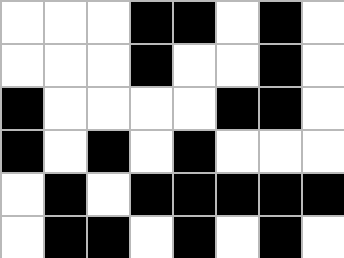[["white", "white", "white", "black", "black", "white", "black", "white"], ["white", "white", "white", "black", "white", "white", "black", "white"], ["black", "white", "white", "white", "white", "black", "black", "white"], ["black", "white", "black", "white", "black", "white", "white", "white"], ["white", "black", "white", "black", "black", "black", "black", "black"], ["white", "black", "black", "white", "black", "white", "black", "white"]]